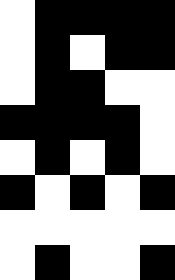[["white", "black", "black", "black", "black"], ["white", "black", "white", "black", "black"], ["white", "black", "black", "white", "white"], ["black", "black", "black", "black", "white"], ["white", "black", "white", "black", "white"], ["black", "white", "black", "white", "black"], ["white", "white", "white", "white", "white"], ["white", "black", "white", "white", "black"]]